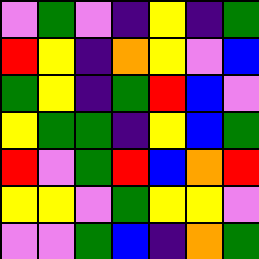[["violet", "green", "violet", "indigo", "yellow", "indigo", "green"], ["red", "yellow", "indigo", "orange", "yellow", "violet", "blue"], ["green", "yellow", "indigo", "green", "red", "blue", "violet"], ["yellow", "green", "green", "indigo", "yellow", "blue", "green"], ["red", "violet", "green", "red", "blue", "orange", "red"], ["yellow", "yellow", "violet", "green", "yellow", "yellow", "violet"], ["violet", "violet", "green", "blue", "indigo", "orange", "green"]]